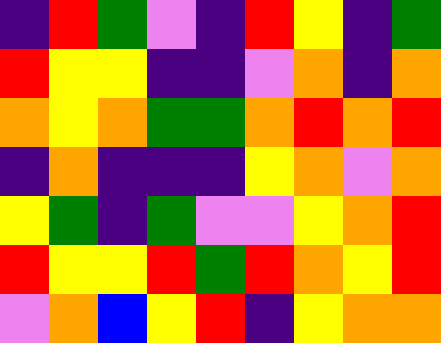[["indigo", "red", "green", "violet", "indigo", "red", "yellow", "indigo", "green"], ["red", "yellow", "yellow", "indigo", "indigo", "violet", "orange", "indigo", "orange"], ["orange", "yellow", "orange", "green", "green", "orange", "red", "orange", "red"], ["indigo", "orange", "indigo", "indigo", "indigo", "yellow", "orange", "violet", "orange"], ["yellow", "green", "indigo", "green", "violet", "violet", "yellow", "orange", "red"], ["red", "yellow", "yellow", "red", "green", "red", "orange", "yellow", "red"], ["violet", "orange", "blue", "yellow", "red", "indigo", "yellow", "orange", "orange"]]